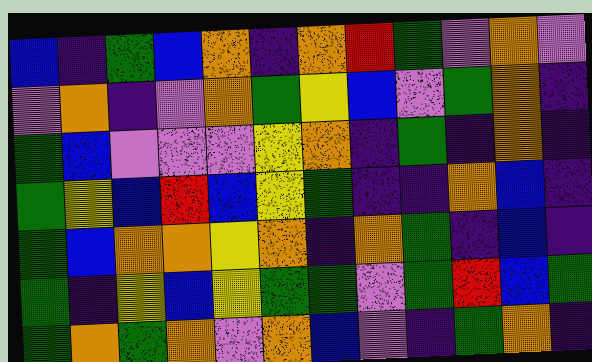[["blue", "indigo", "green", "blue", "orange", "indigo", "orange", "red", "green", "violet", "orange", "violet"], ["violet", "orange", "indigo", "violet", "orange", "green", "yellow", "blue", "violet", "green", "orange", "indigo"], ["green", "blue", "violet", "violet", "violet", "yellow", "orange", "indigo", "green", "indigo", "orange", "indigo"], ["green", "yellow", "blue", "red", "blue", "yellow", "green", "indigo", "indigo", "orange", "blue", "indigo"], ["green", "blue", "orange", "orange", "yellow", "orange", "indigo", "orange", "green", "indigo", "blue", "indigo"], ["green", "indigo", "yellow", "blue", "yellow", "green", "green", "violet", "green", "red", "blue", "green"], ["green", "orange", "green", "orange", "violet", "orange", "blue", "violet", "indigo", "green", "orange", "indigo"]]